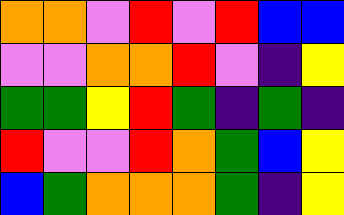[["orange", "orange", "violet", "red", "violet", "red", "blue", "blue"], ["violet", "violet", "orange", "orange", "red", "violet", "indigo", "yellow"], ["green", "green", "yellow", "red", "green", "indigo", "green", "indigo"], ["red", "violet", "violet", "red", "orange", "green", "blue", "yellow"], ["blue", "green", "orange", "orange", "orange", "green", "indigo", "yellow"]]